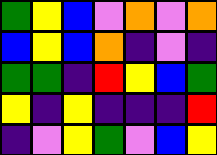[["green", "yellow", "blue", "violet", "orange", "violet", "orange"], ["blue", "yellow", "blue", "orange", "indigo", "violet", "indigo"], ["green", "green", "indigo", "red", "yellow", "blue", "green"], ["yellow", "indigo", "yellow", "indigo", "indigo", "indigo", "red"], ["indigo", "violet", "yellow", "green", "violet", "blue", "yellow"]]